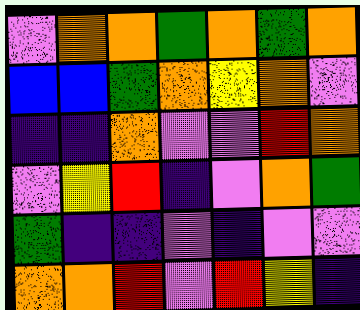[["violet", "orange", "orange", "green", "orange", "green", "orange"], ["blue", "blue", "green", "orange", "yellow", "orange", "violet"], ["indigo", "indigo", "orange", "violet", "violet", "red", "orange"], ["violet", "yellow", "red", "indigo", "violet", "orange", "green"], ["green", "indigo", "indigo", "violet", "indigo", "violet", "violet"], ["orange", "orange", "red", "violet", "red", "yellow", "indigo"]]